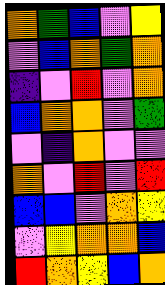[["orange", "green", "blue", "violet", "yellow"], ["violet", "blue", "orange", "green", "orange"], ["indigo", "violet", "red", "violet", "orange"], ["blue", "orange", "orange", "violet", "green"], ["violet", "indigo", "orange", "violet", "violet"], ["orange", "violet", "red", "violet", "red"], ["blue", "blue", "violet", "orange", "yellow"], ["violet", "yellow", "orange", "orange", "blue"], ["red", "orange", "yellow", "blue", "orange"]]